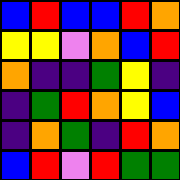[["blue", "red", "blue", "blue", "red", "orange"], ["yellow", "yellow", "violet", "orange", "blue", "red"], ["orange", "indigo", "indigo", "green", "yellow", "indigo"], ["indigo", "green", "red", "orange", "yellow", "blue"], ["indigo", "orange", "green", "indigo", "red", "orange"], ["blue", "red", "violet", "red", "green", "green"]]